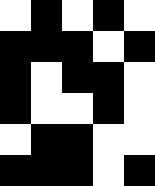[["white", "black", "white", "black", "white"], ["black", "black", "black", "white", "black"], ["black", "white", "black", "black", "white"], ["black", "white", "white", "black", "white"], ["white", "black", "black", "white", "white"], ["black", "black", "black", "white", "black"]]